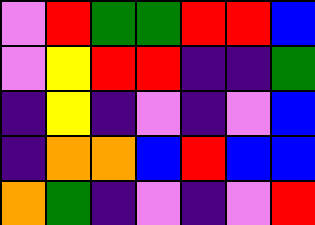[["violet", "red", "green", "green", "red", "red", "blue"], ["violet", "yellow", "red", "red", "indigo", "indigo", "green"], ["indigo", "yellow", "indigo", "violet", "indigo", "violet", "blue"], ["indigo", "orange", "orange", "blue", "red", "blue", "blue"], ["orange", "green", "indigo", "violet", "indigo", "violet", "red"]]